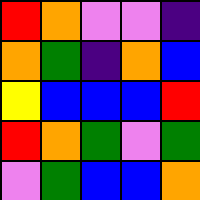[["red", "orange", "violet", "violet", "indigo"], ["orange", "green", "indigo", "orange", "blue"], ["yellow", "blue", "blue", "blue", "red"], ["red", "orange", "green", "violet", "green"], ["violet", "green", "blue", "blue", "orange"]]